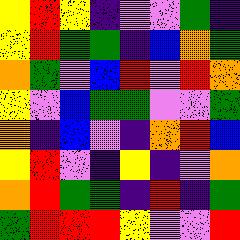[["yellow", "red", "yellow", "indigo", "violet", "violet", "green", "indigo"], ["yellow", "red", "green", "green", "indigo", "blue", "orange", "green"], ["orange", "green", "violet", "blue", "red", "violet", "red", "orange"], ["yellow", "violet", "blue", "green", "green", "violet", "violet", "green"], ["orange", "indigo", "blue", "violet", "indigo", "orange", "red", "blue"], ["yellow", "red", "violet", "indigo", "yellow", "indigo", "violet", "orange"], ["orange", "red", "green", "green", "indigo", "red", "indigo", "green"], ["green", "red", "red", "red", "yellow", "violet", "violet", "red"]]